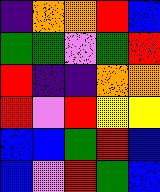[["indigo", "orange", "orange", "red", "blue"], ["green", "green", "violet", "green", "red"], ["red", "indigo", "indigo", "orange", "orange"], ["red", "violet", "red", "yellow", "yellow"], ["blue", "blue", "green", "red", "blue"], ["blue", "violet", "red", "green", "blue"]]